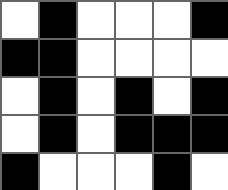[["white", "black", "white", "white", "white", "black"], ["black", "black", "white", "white", "white", "white"], ["white", "black", "white", "black", "white", "black"], ["white", "black", "white", "black", "black", "black"], ["black", "white", "white", "white", "black", "white"]]